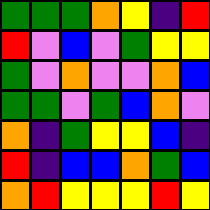[["green", "green", "green", "orange", "yellow", "indigo", "red"], ["red", "violet", "blue", "violet", "green", "yellow", "yellow"], ["green", "violet", "orange", "violet", "violet", "orange", "blue"], ["green", "green", "violet", "green", "blue", "orange", "violet"], ["orange", "indigo", "green", "yellow", "yellow", "blue", "indigo"], ["red", "indigo", "blue", "blue", "orange", "green", "blue"], ["orange", "red", "yellow", "yellow", "yellow", "red", "yellow"]]